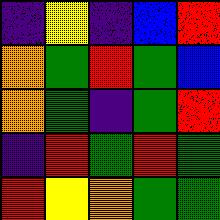[["indigo", "yellow", "indigo", "blue", "red"], ["orange", "green", "red", "green", "blue"], ["orange", "green", "indigo", "green", "red"], ["indigo", "red", "green", "red", "green"], ["red", "yellow", "orange", "green", "green"]]